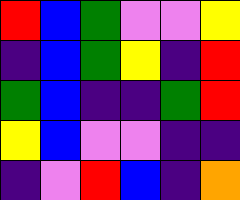[["red", "blue", "green", "violet", "violet", "yellow"], ["indigo", "blue", "green", "yellow", "indigo", "red"], ["green", "blue", "indigo", "indigo", "green", "red"], ["yellow", "blue", "violet", "violet", "indigo", "indigo"], ["indigo", "violet", "red", "blue", "indigo", "orange"]]